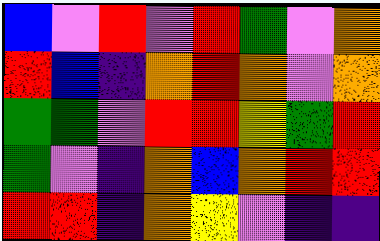[["blue", "violet", "red", "violet", "red", "green", "violet", "orange"], ["red", "blue", "indigo", "orange", "red", "orange", "violet", "orange"], ["green", "green", "violet", "red", "red", "yellow", "green", "red"], ["green", "violet", "indigo", "orange", "blue", "orange", "red", "red"], ["red", "red", "indigo", "orange", "yellow", "violet", "indigo", "indigo"]]